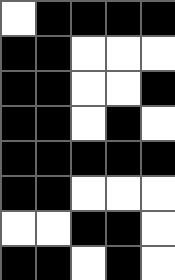[["white", "black", "black", "black", "black"], ["black", "black", "white", "white", "white"], ["black", "black", "white", "white", "black"], ["black", "black", "white", "black", "white"], ["black", "black", "black", "black", "black"], ["black", "black", "white", "white", "white"], ["white", "white", "black", "black", "white"], ["black", "black", "white", "black", "white"]]